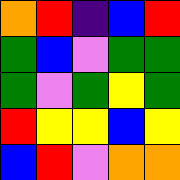[["orange", "red", "indigo", "blue", "red"], ["green", "blue", "violet", "green", "green"], ["green", "violet", "green", "yellow", "green"], ["red", "yellow", "yellow", "blue", "yellow"], ["blue", "red", "violet", "orange", "orange"]]